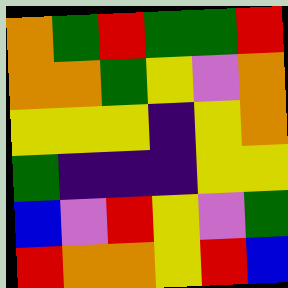[["orange", "green", "red", "green", "green", "red"], ["orange", "orange", "green", "yellow", "violet", "orange"], ["yellow", "yellow", "yellow", "indigo", "yellow", "orange"], ["green", "indigo", "indigo", "indigo", "yellow", "yellow"], ["blue", "violet", "red", "yellow", "violet", "green"], ["red", "orange", "orange", "yellow", "red", "blue"]]